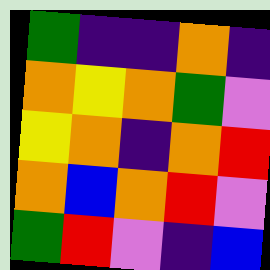[["green", "indigo", "indigo", "orange", "indigo"], ["orange", "yellow", "orange", "green", "violet"], ["yellow", "orange", "indigo", "orange", "red"], ["orange", "blue", "orange", "red", "violet"], ["green", "red", "violet", "indigo", "blue"]]